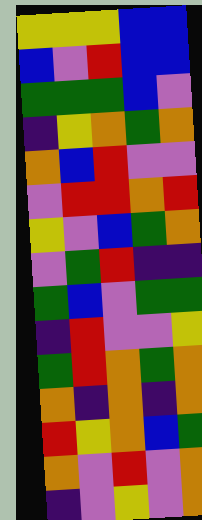[["yellow", "yellow", "yellow", "blue", "blue"], ["blue", "violet", "red", "blue", "blue"], ["green", "green", "green", "blue", "violet"], ["indigo", "yellow", "orange", "green", "orange"], ["orange", "blue", "red", "violet", "violet"], ["violet", "red", "red", "orange", "red"], ["yellow", "violet", "blue", "green", "orange"], ["violet", "green", "red", "indigo", "indigo"], ["green", "blue", "violet", "green", "green"], ["indigo", "red", "violet", "violet", "yellow"], ["green", "red", "orange", "green", "orange"], ["orange", "indigo", "orange", "indigo", "orange"], ["red", "yellow", "orange", "blue", "green"], ["orange", "violet", "red", "violet", "orange"], ["indigo", "violet", "yellow", "violet", "orange"]]